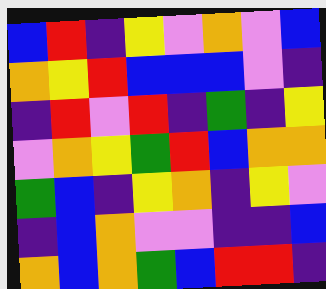[["blue", "red", "indigo", "yellow", "violet", "orange", "violet", "blue"], ["orange", "yellow", "red", "blue", "blue", "blue", "violet", "indigo"], ["indigo", "red", "violet", "red", "indigo", "green", "indigo", "yellow"], ["violet", "orange", "yellow", "green", "red", "blue", "orange", "orange"], ["green", "blue", "indigo", "yellow", "orange", "indigo", "yellow", "violet"], ["indigo", "blue", "orange", "violet", "violet", "indigo", "indigo", "blue"], ["orange", "blue", "orange", "green", "blue", "red", "red", "indigo"]]